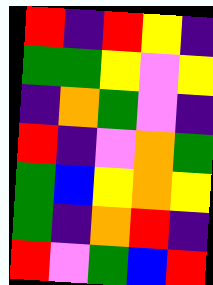[["red", "indigo", "red", "yellow", "indigo"], ["green", "green", "yellow", "violet", "yellow"], ["indigo", "orange", "green", "violet", "indigo"], ["red", "indigo", "violet", "orange", "green"], ["green", "blue", "yellow", "orange", "yellow"], ["green", "indigo", "orange", "red", "indigo"], ["red", "violet", "green", "blue", "red"]]